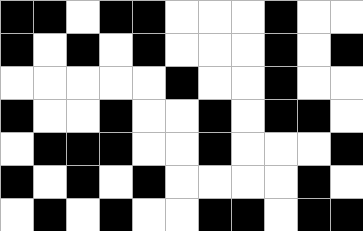[["black", "black", "white", "black", "black", "white", "white", "white", "black", "white", "white"], ["black", "white", "black", "white", "black", "white", "white", "white", "black", "white", "black"], ["white", "white", "white", "white", "white", "black", "white", "white", "black", "white", "white"], ["black", "white", "white", "black", "white", "white", "black", "white", "black", "black", "white"], ["white", "black", "black", "black", "white", "white", "black", "white", "white", "white", "black"], ["black", "white", "black", "white", "black", "white", "white", "white", "white", "black", "white"], ["white", "black", "white", "black", "white", "white", "black", "black", "white", "black", "black"]]